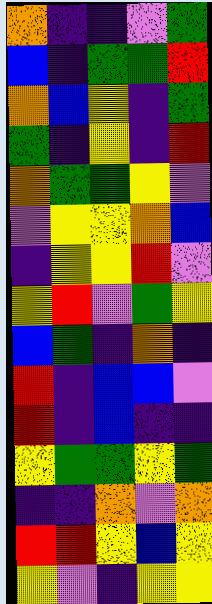[["orange", "indigo", "indigo", "violet", "green"], ["blue", "indigo", "green", "green", "red"], ["orange", "blue", "yellow", "indigo", "green"], ["green", "indigo", "yellow", "indigo", "red"], ["orange", "green", "green", "yellow", "violet"], ["violet", "yellow", "yellow", "orange", "blue"], ["indigo", "yellow", "yellow", "red", "violet"], ["yellow", "red", "violet", "green", "yellow"], ["blue", "green", "indigo", "orange", "indigo"], ["red", "indigo", "blue", "blue", "violet"], ["red", "indigo", "blue", "indigo", "indigo"], ["yellow", "green", "green", "yellow", "green"], ["indigo", "indigo", "orange", "violet", "orange"], ["red", "red", "yellow", "blue", "yellow"], ["yellow", "violet", "indigo", "yellow", "yellow"]]